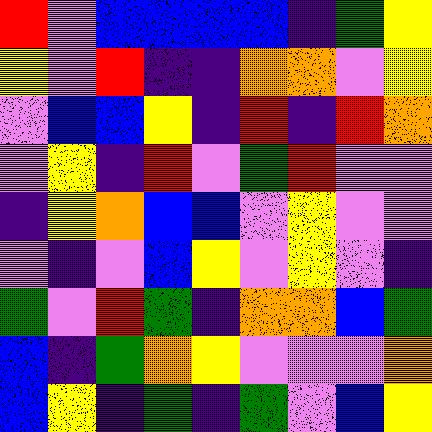[["red", "violet", "blue", "blue", "blue", "blue", "indigo", "green", "yellow"], ["yellow", "violet", "red", "indigo", "indigo", "orange", "orange", "violet", "yellow"], ["violet", "blue", "blue", "yellow", "indigo", "red", "indigo", "red", "orange"], ["violet", "yellow", "indigo", "red", "violet", "green", "red", "violet", "violet"], ["indigo", "yellow", "orange", "blue", "blue", "violet", "yellow", "violet", "violet"], ["violet", "indigo", "violet", "blue", "yellow", "violet", "yellow", "violet", "indigo"], ["green", "violet", "red", "green", "indigo", "orange", "orange", "blue", "green"], ["blue", "indigo", "green", "orange", "yellow", "violet", "violet", "violet", "orange"], ["blue", "yellow", "indigo", "green", "indigo", "green", "violet", "blue", "yellow"]]